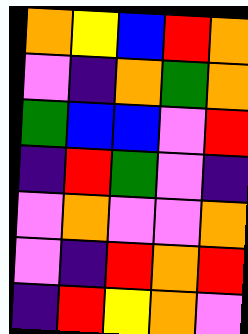[["orange", "yellow", "blue", "red", "orange"], ["violet", "indigo", "orange", "green", "orange"], ["green", "blue", "blue", "violet", "red"], ["indigo", "red", "green", "violet", "indigo"], ["violet", "orange", "violet", "violet", "orange"], ["violet", "indigo", "red", "orange", "red"], ["indigo", "red", "yellow", "orange", "violet"]]